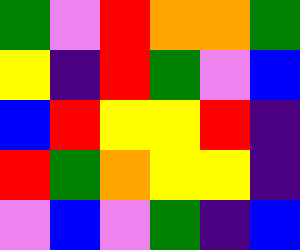[["green", "violet", "red", "orange", "orange", "green"], ["yellow", "indigo", "red", "green", "violet", "blue"], ["blue", "red", "yellow", "yellow", "red", "indigo"], ["red", "green", "orange", "yellow", "yellow", "indigo"], ["violet", "blue", "violet", "green", "indigo", "blue"]]